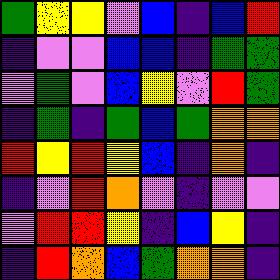[["green", "yellow", "yellow", "violet", "blue", "indigo", "blue", "red"], ["indigo", "violet", "violet", "blue", "blue", "indigo", "green", "green"], ["violet", "green", "violet", "blue", "yellow", "violet", "red", "green"], ["indigo", "green", "indigo", "green", "blue", "green", "orange", "orange"], ["red", "yellow", "red", "yellow", "blue", "indigo", "orange", "indigo"], ["indigo", "violet", "red", "orange", "violet", "indigo", "violet", "violet"], ["violet", "red", "red", "yellow", "indigo", "blue", "yellow", "indigo"], ["indigo", "red", "orange", "blue", "green", "orange", "orange", "indigo"]]